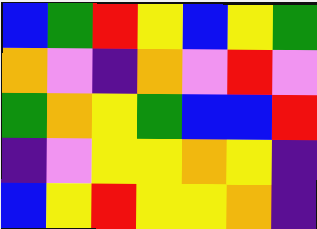[["blue", "green", "red", "yellow", "blue", "yellow", "green"], ["orange", "violet", "indigo", "orange", "violet", "red", "violet"], ["green", "orange", "yellow", "green", "blue", "blue", "red"], ["indigo", "violet", "yellow", "yellow", "orange", "yellow", "indigo"], ["blue", "yellow", "red", "yellow", "yellow", "orange", "indigo"]]